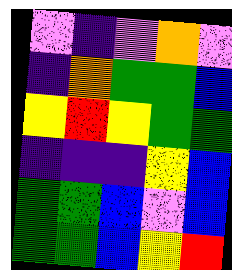[["violet", "indigo", "violet", "orange", "violet"], ["indigo", "orange", "green", "green", "blue"], ["yellow", "red", "yellow", "green", "green"], ["indigo", "indigo", "indigo", "yellow", "blue"], ["green", "green", "blue", "violet", "blue"], ["green", "green", "blue", "yellow", "red"]]